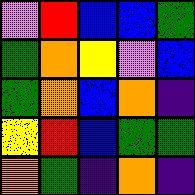[["violet", "red", "blue", "blue", "green"], ["green", "orange", "yellow", "violet", "blue"], ["green", "orange", "blue", "orange", "indigo"], ["yellow", "red", "blue", "green", "green"], ["orange", "green", "indigo", "orange", "indigo"]]